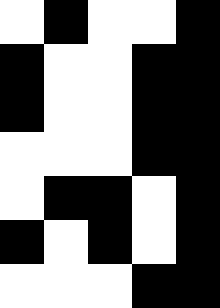[["white", "black", "white", "white", "black"], ["black", "white", "white", "black", "black"], ["black", "white", "white", "black", "black"], ["white", "white", "white", "black", "black"], ["white", "black", "black", "white", "black"], ["black", "white", "black", "white", "black"], ["white", "white", "white", "black", "black"]]